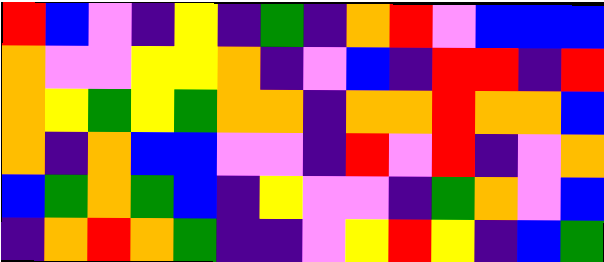[["red", "blue", "violet", "indigo", "yellow", "indigo", "green", "indigo", "orange", "red", "violet", "blue", "blue", "blue"], ["orange", "violet", "violet", "yellow", "yellow", "orange", "indigo", "violet", "blue", "indigo", "red", "red", "indigo", "red"], ["orange", "yellow", "green", "yellow", "green", "orange", "orange", "indigo", "orange", "orange", "red", "orange", "orange", "blue"], ["orange", "indigo", "orange", "blue", "blue", "violet", "violet", "indigo", "red", "violet", "red", "indigo", "violet", "orange"], ["blue", "green", "orange", "green", "blue", "indigo", "yellow", "violet", "violet", "indigo", "green", "orange", "violet", "blue"], ["indigo", "orange", "red", "orange", "green", "indigo", "indigo", "violet", "yellow", "red", "yellow", "indigo", "blue", "green"]]